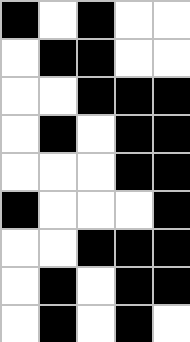[["black", "white", "black", "white", "white"], ["white", "black", "black", "white", "white"], ["white", "white", "black", "black", "black"], ["white", "black", "white", "black", "black"], ["white", "white", "white", "black", "black"], ["black", "white", "white", "white", "black"], ["white", "white", "black", "black", "black"], ["white", "black", "white", "black", "black"], ["white", "black", "white", "black", "white"]]